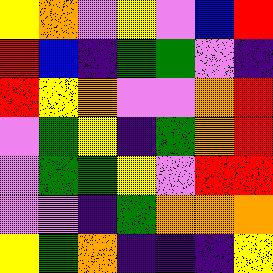[["yellow", "orange", "violet", "yellow", "violet", "blue", "red"], ["red", "blue", "indigo", "green", "green", "violet", "indigo"], ["red", "yellow", "orange", "violet", "violet", "orange", "red"], ["violet", "green", "yellow", "indigo", "green", "orange", "red"], ["violet", "green", "green", "yellow", "violet", "red", "red"], ["violet", "violet", "indigo", "green", "orange", "orange", "orange"], ["yellow", "green", "orange", "indigo", "indigo", "indigo", "yellow"]]